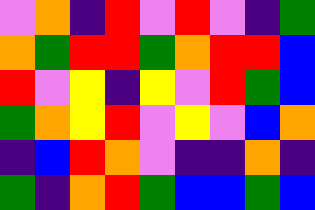[["violet", "orange", "indigo", "red", "violet", "red", "violet", "indigo", "green"], ["orange", "green", "red", "red", "green", "orange", "red", "red", "blue"], ["red", "violet", "yellow", "indigo", "yellow", "violet", "red", "green", "blue"], ["green", "orange", "yellow", "red", "violet", "yellow", "violet", "blue", "orange"], ["indigo", "blue", "red", "orange", "violet", "indigo", "indigo", "orange", "indigo"], ["green", "indigo", "orange", "red", "green", "blue", "blue", "green", "blue"]]